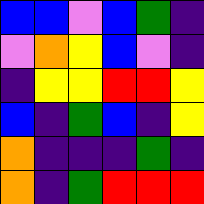[["blue", "blue", "violet", "blue", "green", "indigo"], ["violet", "orange", "yellow", "blue", "violet", "indigo"], ["indigo", "yellow", "yellow", "red", "red", "yellow"], ["blue", "indigo", "green", "blue", "indigo", "yellow"], ["orange", "indigo", "indigo", "indigo", "green", "indigo"], ["orange", "indigo", "green", "red", "red", "red"]]